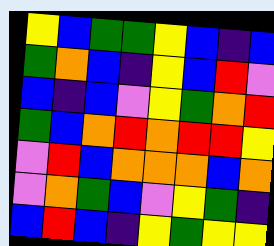[["yellow", "blue", "green", "green", "yellow", "blue", "indigo", "blue"], ["green", "orange", "blue", "indigo", "yellow", "blue", "red", "violet"], ["blue", "indigo", "blue", "violet", "yellow", "green", "orange", "red"], ["green", "blue", "orange", "red", "orange", "red", "red", "yellow"], ["violet", "red", "blue", "orange", "orange", "orange", "blue", "orange"], ["violet", "orange", "green", "blue", "violet", "yellow", "green", "indigo"], ["blue", "red", "blue", "indigo", "yellow", "green", "yellow", "yellow"]]